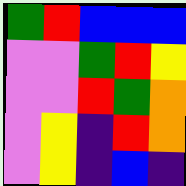[["green", "red", "blue", "blue", "blue"], ["violet", "violet", "green", "red", "yellow"], ["violet", "violet", "red", "green", "orange"], ["violet", "yellow", "indigo", "red", "orange"], ["violet", "yellow", "indigo", "blue", "indigo"]]